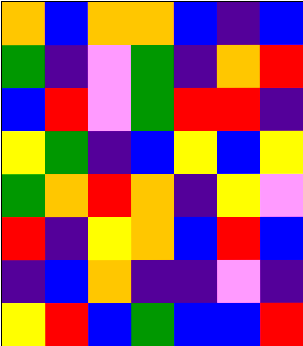[["orange", "blue", "orange", "orange", "blue", "indigo", "blue"], ["green", "indigo", "violet", "green", "indigo", "orange", "red"], ["blue", "red", "violet", "green", "red", "red", "indigo"], ["yellow", "green", "indigo", "blue", "yellow", "blue", "yellow"], ["green", "orange", "red", "orange", "indigo", "yellow", "violet"], ["red", "indigo", "yellow", "orange", "blue", "red", "blue"], ["indigo", "blue", "orange", "indigo", "indigo", "violet", "indigo"], ["yellow", "red", "blue", "green", "blue", "blue", "red"]]